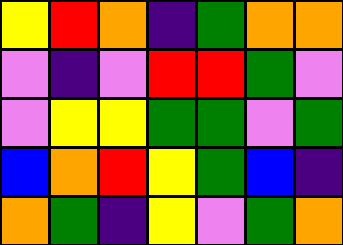[["yellow", "red", "orange", "indigo", "green", "orange", "orange"], ["violet", "indigo", "violet", "red", "red", "green", "violet"], ["violet", "yellow", "yellow", "green", "green", "violet", "green"], ["blue", "orange", "red", "yellow", "green", "blue", "indigo"], ["orange", "green", "indigo", "yellow", "violet", "green", "orange"]]